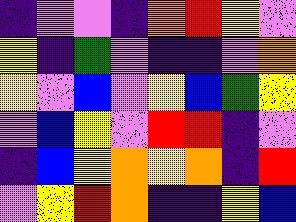[["indigo", "violet", "violet", "indigo", "orange", "red", "yellow", "violet"], ["yellow", "indigo", "green", "violet", "indigo", "indigo", "violet", "orange"], ["yellow", "violet", "blue", "violet", "yellow", "blue", "green", "yellow"], ["violet", "blue", "yellow", "violet", "red", "red", "indigo", "violet"], ["indigo", "blue", "yellow", "orange", "yellow", "orange", "indigo", "red"], ["violet", "yellow", "red", "orange", "indigo", "indigo", "yellow", "blue"]]